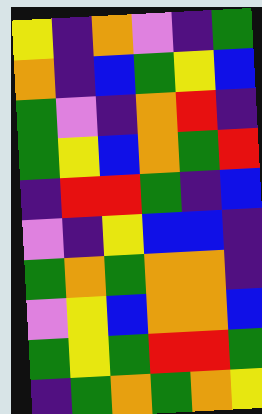[["yellow", "indigo", "orange", "violet", "indigo", "green"], ["orange", "indigo", "blue", "green", "yellow", "blue"], ["green", "violet", "indigo", "orange", "red", "indigo"], ["green", "yellow", "blue", "orange", "green", "red"], ["indigo", "red", "red", "green", "indigo", "blue"], ["violet", "indigo", "yellow", "blue", "blue", "indigo"], ["green", "orange", "green", "orange", "orange", "indigo"], ["violet", "yellow", "blue", "orange", "orange", "blue"], ["green", "yellow", "green", "red", "red", "green"], ["indigo", "green", "orange", "green", "orange", "yellow"]]